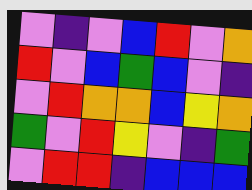[["violet", "indigo", "violet", "blue", "red", "violet", "orange"], ["red", "violet", "blue", "green", "blue", "violet", "indigo"], ["violet", "red", "orange", "orange", "blue", "yellow", "orange"], ["green", "violet", "red", "yellow", "violet", "indigo", "green"], ["violet", "red", "red", "indigo", "blue", "blue", "blue"]]